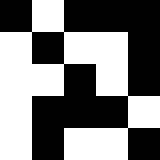[["black", "white", "black", "black", "black"], ["white", "black", "white", "white", "black"], ["white", "white", "black", "white", "black"], ["white", "black", "black", "black", "white"], ["white", "black", "white", "white", "black"]]